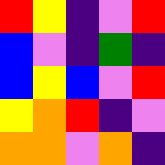[["red", "yellow", "indigo", "violet", "red"], ["blue", "violet", "indigo", "green", "indigo"], ["blue", "yellow", "blue", "violet", "red"], ["yellow", "orange", "red", "indigo", "violet"], ["orange", "orange", "violet", "orange", "indigo"]]